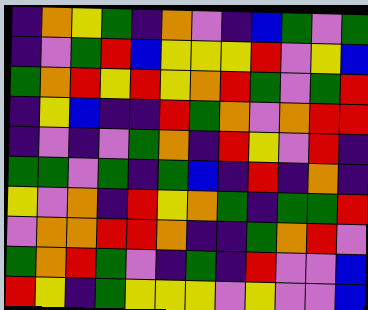[["indigo", "orange", "yellow", "green", "indigo", "orange", "violet", "indigo", "blue", "green", "violet", "green"], ["indigo", "violet", "green", "red", "blue", "yellow", "yellow", "yellow", "red", "violet", "yellow", "blue"], ["green", "orange", "red", "yellow", "red", "yellow", "orange", "red", "green", "violet", "green", "red"], ["indigo", "yellow", "blue", "indigo", "indigo", "red", "green", "orange", "violet", "orange", "red", "red"], ["indigo", "violet", "indigo", "violet", "green", "orange", "indigo", "red", "yellow", "violet", "red", "indigo"], ["green", "green", "violet", "green", "indigo", "green", "blue", "indigo", "red", "indigo", "orange", "indigo"], ["yellow", "violet", "orange", "indigo", "red", "yellow", "orange", "green", "indigo", "green", "green", "red"], ["violet", "orange", "orange", "red", "red", "orange", "indigo", "indigo", "green", "orange", "red", "violet"], ["green", "orange", "red", "green", "violet", "indigo", "green", "indigo", "red", "violet", "violet", "blue"], ["red", "yellow", "indigo", "green", "yellow", "yellow", "yellow", "violet", "yellow", "violet", "violet", "blue"]]